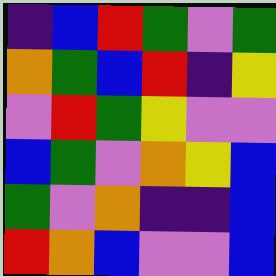[["indigo", "blue", "red", "green", "violet", "green"], ["orange", "green", "blue", "red", "indigo", "yellow"], ["violet", "red", "green", "yellow", "violet", "violet"], ["blue", "green", "violet", "orange", "yellow", "blue"], ["green", "violet", "orange", "indigo", "indigo", "blue"], ["red", "orange", "blue", "violet", "violet", "blue"]]